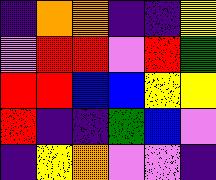[["indigo", "orange", "orange", "indigo", "indigo", "yellow"], ["violet", "red", "red", "violet", "red", "green"], ["red", "red", "blue", "blue", "yellow", "yellow"], ["red", "indigo", "indigo", "green", "blue", "violet"], ["indigo", "yellow", "orange", "violet", "violet", "indigo"]]